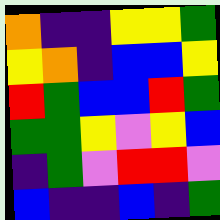[["orange", "indigo", "indigo", "yellow", "yellow", "green"], ["yellow", "orange", "indigo", "blue", "blue", "yellow"], ["red", "green", "blue", "blue", "red", "green"], ["green", "green", "yellow", "violet", "yellow", "blue"], ["indigo", "green", "violet", "red", "red", "violet"], ["blue", "indigo", "indigo", "blue", "indigo", "green"]]